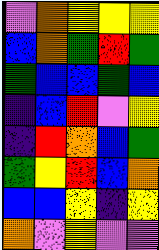[["violet", "orange", "yellow", "yellow", "yellow"], ["blue", "orange", "green", "red", "green"], ["green", "blue", "blue", "green", "blue"], ["indigo", "blue", "red", "violet", "yellow"], ["indigo", "red", "orange", "blue", "green"], ["green", "yellow", "red", "blue", "orange"], ["blue", "blue", "yellow", "indigo", "yellow"], ["orange", "violet", "yellow", "violet", "violet"]]